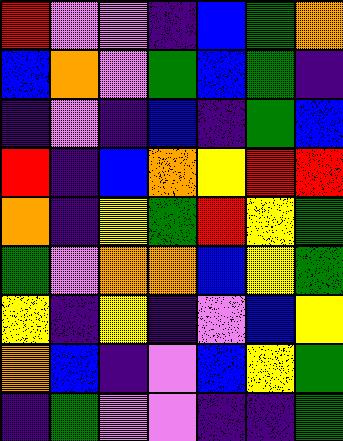[["red", "violet", "violet", "indigo", "blue", "green", "orange"], ["blue", "orange", "violet", "green", "blue", "green", "indigo"], ["indigo", "violet", "indigo", "blue", "indigo", "green", "blue"], ["red", "indigo", "blue", "orange", "yellow", "red", "red"], ["orange", "indigo", "yellow", "green", "red", "yellow", "green"], ["green", "violet", "orange", "orange", "blue", "yellow", "green"], ["yellow", "indigo", "yellow", "indigo", "violet", "blue", "yellow"], ["orange", "blue", "indigo", "violet", "blue", "yellow", "green"], ["indigo", "green", "violet", "violet", "indigo", "indigo", "green"]]